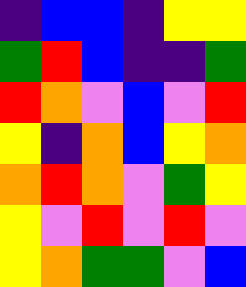[["indigo", "blue", "blue", "indigo", "yellow", "yellow"], ["green", "red", "blue", "indigo", "indigo", "green"], ["red", "orange", "violet", "blue", "violet", "red"], ["yellow", "indigo", "orange", "blue", "yellow", "orange"], ["orange", "red", "orange", "violet", "green", "yellow"], ["yellow", "violet", "red", "violet", "red", "violet"], ["yellow", "orange", "green", "green", "violet", "blue"]]